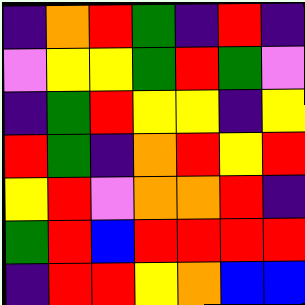[["indigo", "orange", "red", "green", "indigo", "red", "indigo"], ["violet", "yellow", "yellow", "green", "red", "green", "violet"], ["indigo", "green", "red", "yellow", "yellow", "indigo", "yellow"], ["red", "green", "indigo", "orange", "red", "yellow", "red"], ["yellow", "red", "violet", "orange", "orange", "red", "indigo"], ["green", "red", "blue", "red", "red", "red", "red"], ["indigo", "red", "red", "yellow", "orange", "blue", "blue"]]